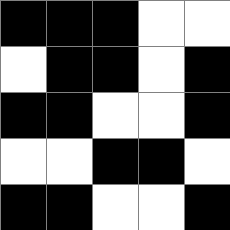[["black", "black", "black", "white", "white"], ["white", "black", "black", "white", "black"], ["black", "black", "white", "white", "black"], ["white", "white", "black", "black", "white"], ["black", "black", "white", "white", "black"]]